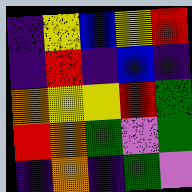[["indigo", "yellow", "blue", "yellow", "red"], ["indigo", "red", "indigo", "blue", "indigo"], ["orange", "yellow", "yellow", "red", "green"], ["red", "orange", "green", "violet", "green"], ["indigo", "orange", "indigo", "green", "violet"]]